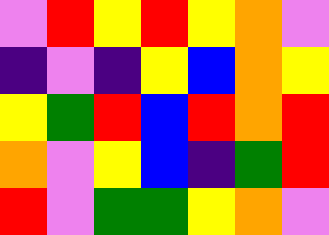[["violet", "red", "yellow", "red", "yellow", "orange", "violet"], ["indigo", "violet", "indigo", "yellow", "blue", "orange", "yellow"], ["yellow", "green", "red", "blue", "red", "orange", "red"], ["orange", "violet", "yellow", "blue", "indigo", "green", "red"], ["red", "violet", "green", "green", "yellow", "orange", "violet"]]